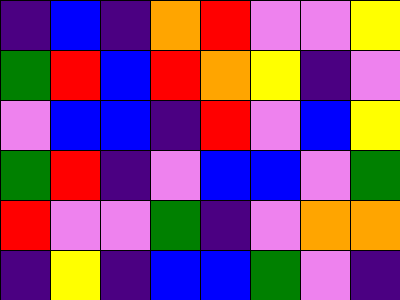[["indigo", "blue", "indigo", "orange", "red", "violet", "violet", "yellow"], ["green", "red", "blue", "red", "orange", "yellow", "indigo", "violet"], ["violet", "blue", "blue", "indigo", "red", "violet", "blue", "yellow"], ["green", "red", "indigo", "violet", "blue", "blue", "violet", "green"], ["red", "violet", "violet", "green", "indigo", "violet", "orange", "orange"], ["indigo", "yellow", "indigo", "blue", "blue", "green", "violet", "indigo"]]